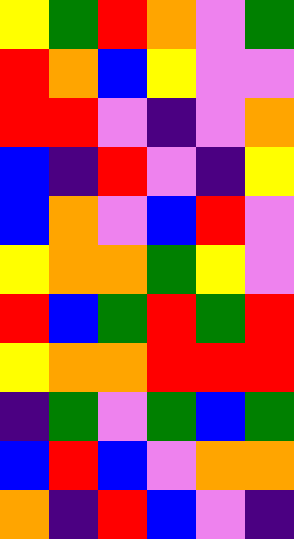[["yellow", "green", "red", "orange", "violet", "green"], ["red", "orange", "blue", "yellow", "violet", "violet"], ["red", "red", "violet", "indigo", "violet", "orange"], ["blue", "indigo", "red", "violet", "indigo", "yellow"], ["blue", "orange", "violet", "blue", "red", "violet"], ["yellow", "orange", "orange", "green", "yellow", "violet"], ["red", "blue", "green", "red", "green", "red"], ["yellow", "orange", "orange", "red", "red", "red"], ["indigo", "green", "violet", "green", "blue", "green"], ["blue", "red", "blue", "violet", "orange", "orange"], ["orange", "indigo", "red", "blue", "violet", "indigo"]]